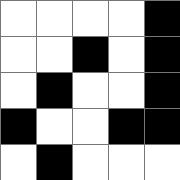[["white", "white", "white", "white", "black"], ["white", "white", "black", "white", "black"], ["white", "black", "white", "white", "black"], ["black", "white", "white", "black", "black"], ["white", "black", "white", "white", "white"]]